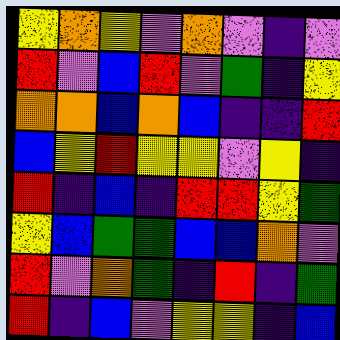[["yellow", "orange", "yellow", "violet", "orange", "violet", "indigo", "violet"], ["red", "violet", "blue", "red", "violet", "green", "indigo", "yellow"], ["orange", "orange", "blue", "orange", "blue", "indigo", "indigo", "red"], ["blue", "yellow", "red", "yellow", "yellow", "violet", "yellow", "indigo"], ["red", "indigo", "blue", "indigo", "red", "red", "yellow", "green"], ["yellow", "blue", "green", "green", "blue", "blue", "orange", "violet"], ["red", "violet", "orange", "green", "indigo", "red", "indigo", "green"], ["red", "indigo", "blue", "violet", "yellow", "yellow", "indigo", "blue"]]